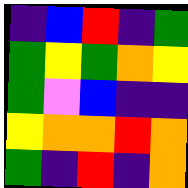[["indigo", "blue", "red", "indigo", "green"], ["green", "yellow", "green", "orange", "yellow"], ["green", "violet", "blue", "indigo", "indigo"], ["yellow", "orange", "orange", "red", "orange"], ["green", "indigo", "red", "indigo", "orange"]]